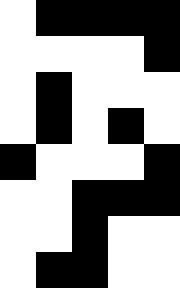[["white", "black", "black", "black", "black"], ["white", "white", "white", "white", "black"], ["white", "black", "white", "white", "white"], ["white", "black", "white", "black", "white"], ["black", "white", "white", "white", "black"], ["white", "white", "black", "black", "black"], ["white", "white", "black", "white", "white"], ["white", "black", "black", "white", "white"]]